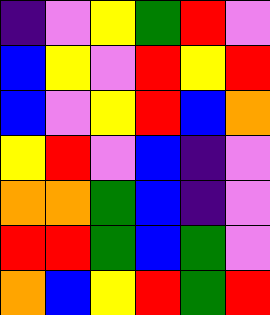[["indigo", "violet", "yellow", "green", "red", "violet"], ["blue", "yellow", "violet", "red", "yellow", "red"], ["blue", "violet", "yellow", "red", "blue", "orange"], ["yellow", "red", "violet", "blue", "indigo", "violet"], ["orange", "orange", "green", "blue", "indigo", "violet"], ["red", "red", "green", "blue", "green", "violet"], ["orange", "blue", "yellow", "red", "green", "red"]]